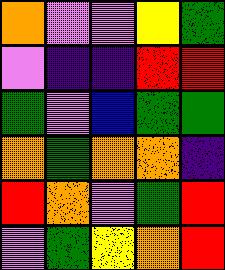[["orange", "violet", "violet", "yellow", "green"], ["violet", "indigo", "indigo", "red", "red"], ["green", "violet", "blue", "green", "green"], ["orange", "green", "orange", "orange", "indigo"], ["red", "orange", "violet", "green", "red"], ["violet", "green", "yellow", "orange", "red"]]